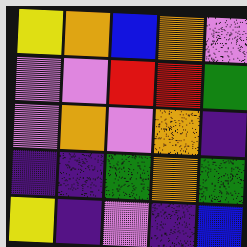[["yellow", "orange", "blue", "orange", "violet"], ["violet", "violet", "red", "red", "green"], ["violet", "orange", "violet", "orange", "indigo"], ["indigo", "indigo", "green", "orange", "green"], ["yellow", "indigo", "violet", "indigo", "blue"]]